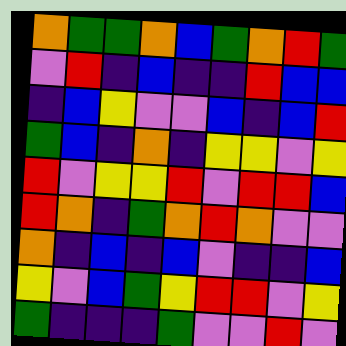[["orange", "green", "green", "orange", "blue", "green", "orange", "red", "green"], ["violet", "red", "indigo", "blue", "indigo", "indigo", "red", "blue", "blue"], ["indigo", "blue", "yellow", "violet", "violet", "blue", "indigo", "blue", "red"], ["green", "blue", "indigo", "orange", "indigo", "yellow", "yellow", "violet", "yellow"], ["red", "violet", "yellow", "yellow", "red", "violet", "red", "red", "blue"], ["red", "orange", "indigo", "green", "orange", "red", "orange", "violet", "violet"], ["orange", "indigo", "blue", "indigo", "blue", "violet", "indigo", "indigo", "blue"], ["yellow", "violet", "blue", "green", "yellow", "red", "red", "violet", "yellow"], ["green", "indigo", "indigo", "indigo", "green", "violet", "violet", "red", "violet"]]